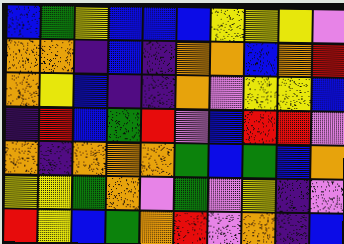[["blue", "green", "yellow", "blue", "blue", "blue", "yellow", "yellow", "yellow", "violet"], ["orange", "orange", "indigo", "blue", "indigo", "orange", "orange", "blue", "orange", "red"], ["orange", "yellow", "blue", "indigo", "indigo", "orange", "violet", "yellow", "yellow", "blue"], ["indigo", "red", "blue", "green", "red", "violet", "blue", "red", "red", "violet"], ["orange", "indigo", "orange", "orange", "orange", "green", "blue", "green", "blue", "orange"], ["yellow", "yellow", "green", "orange", "violet", "green", "violet", "yellow", "indigo", "violet"], ["red", "yellow", "blue", "green", "orange", "red", "violet", "orange", "indigo", "blue"]]